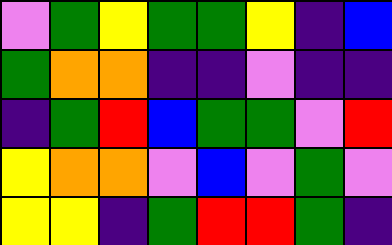[["violet", "green", "yellow", "green", "green", "yellow", "indigo", "blue"], ["green", "orange", "orange", "indigo", "indigo", "violet", "indigo", "indigo"], ["indigo", "green", "red", "blue", "green", "green", "violet", "red"], ["yellow", "orange", "orange", "violet", "blue", "violet", "green", "violet"], ["yellow", "yellow", "indigo", "green", "red", "red", "green", "indigo"]]